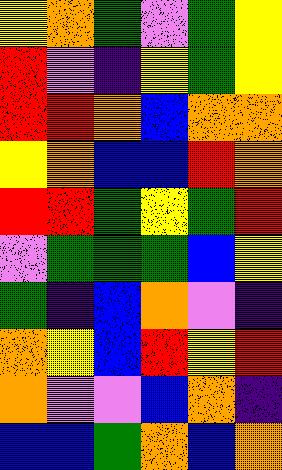[["yellow", "orange", "green", "violet", "green", "yellow"], ["red", "violet", "indigo", "yellow", "green", "yellow"], ["red", "red", "orange", "blue", "orange", "orange"], ["yellow", "orange", "blue", "blue", "red", "orange"], ["red", "red", "green", "yellow", "green", "red"], ["violet", "green", "green", "green", "blue", "yellow"], ["green", "indigo", "blue", "orange", "violet", "indigo"], ["orange", "yellow", "blue", "red", "yellow", "red"], ["orange", "violet", "violet", "blue", "orange", "indigo"], ["blue", "blue", "green", "orange", "blue", "orange"]]